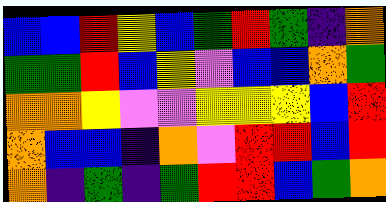[["blue", "blue", "red", "yellow", "blue", "green", "red", "green", "indigo", "orange"], ["green", "green", "red", "blue", "yellow", "violet", "blue", "blue", "orange", "green"], ["orange", "orange", "yellow", "violet", "violet", "yellow", "yellow", "yellow", "blue", "red"], ["orange", "blue", "blue", "indigo", "orange", "violet", "red", "red", "blue", "red"], ["orange", "indigo", "green", "indigo", "green", "red", "red", "blue", "green", "orange"]]